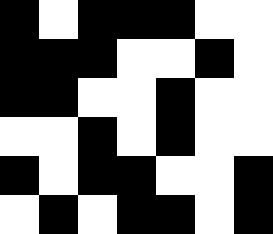[["black", "white", "black", "black", "black", "white", "white"], ["black", "black", "black", "white", "white", "black", "white"], ["black", "black", "white", "white", "black", "white", "white"], ["white", "white", "black", "white", "black", "white", "white"], ["black", "white", "black", "black", "white", "white", "black"], ["white", "black", "white", "black", "black", "white", "black"]]